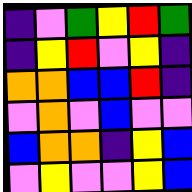[["indigo", "violet", "green", "yellow", "red", "green"], ["indigo", "yellow", "red", "violet", "yellow", "indigo"], ["orange", "orange", "blue", "blue", "red", "indigo"], ["violet", "orange", "violet", "blue", "violet", "violet"], ["blue", "orange", "orange", "indigo", "yellow", "blue"], ["violet", "yellow", "violet", "violet", "yellow", "blue"]]